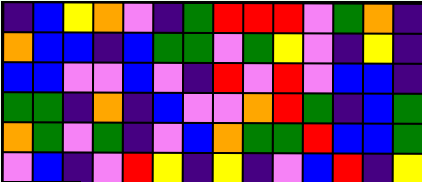[["indigo", "blue", "yellow", "orange", "violet", "indigo", "green", "red", "red", "red", "violet", "green", "orange", "indigo"], ["orange", "blue", "blue", "indigo", "blue", "green", "green", "violet", "green", "yellow", "violet", "indigo", "yellow", "indigo"], ["blue", "blue", "violet", "violet", "blue", "violet", "indigo", "red", "violet", "red", "violet", "blue", "blue", "indigo"], ["green", "green", "indigo", "orange", "indigo", "blue", "violet", "violet", "orange", "red", "green", "indigo", "blue", "green"], ["orange", "green", "violet", "green", "indigo", "violet", "blue", "orange", "green", "green", "red", "blue", "blue", "green"], ["violet", "blue", "indigo", "violet", "red", "yellow", "indigo", "yellow", "indigo", "violet", "blue", "red", "indigo", "yellow"]]